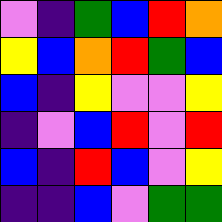[["violet", "indigo", "green", "blue", "red", "orange"], ["yellow", "blue", "orange", "red", "green", "blue"], ["blue", "indigo", "yellow", "violet", "violet", "yellow"], ["indigo", "violet", "blue", "red", "violet", "red"], ["blue", "indigo", "red", "blue", "violet", "yellow"], ["indigo", "indigo", "blue", "violet", "green", "green"]]